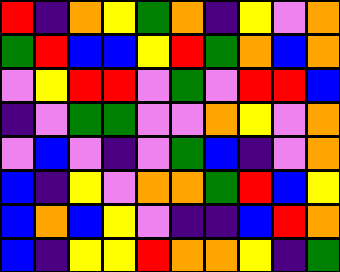[["red", "indigo", "orange", "yellow", "green", "orange", "indigo", "yellow", "violet", "orange"], ["green", "red", "blue", "blue", "yellow", "red", "green", "orange", "blue", "orange"], ["violet", "yellow", "red", "red", "violet", "green", "violet", "red", "red", "blue"], ["indigo", "violet", "green", "green", "violet", "violet", "orange", "yellow", "violet", "orange"], ["violet", "blue", "violet", "indigo", "violet", "green", "blue", "indigo", "violet", "orange"], ["blue", "indigo", "yellow", "violet", "orange", "orange", "green", "red", "blue", "yellow"], ["blue", "orange", "blue", "yellow", "violet", "indigo", "indigo", "blue", "red", "orange"], ["blue", "indigo", "yellow", "yellow", "red", "orange", "orange", "yellow", "indigo", "green"]]